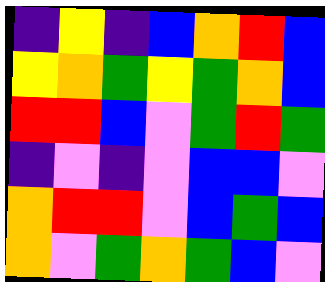[["indigo", "yellow", "indigo", "blue", "orange", "red", "blue"], ["yellow", "orange", "green", "yellow", "green", "orange", "blue"], ["red", "red", "blue", "violet", "green", "red", "green"], ["indigo", "violet", "indigo", "violet", "blue", "blue", "violet"], ["orange", "red", "red", "violet", "blue", "green", "blue"], ["orange", "violet", "green", "orange", "green", "blue", "violet"]]